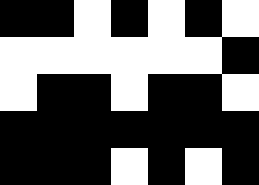[["black", "black", "white", "black", "white", "black", "white"], ["white", "white", "white", "white", "white", "white", "black"], ["white", "black", "black", "white", "black", "black", "white"], ["black", "black", "black", "black", "black", "black", "black"], ["black", "black", "black", "white", "black", "white", "black"]]